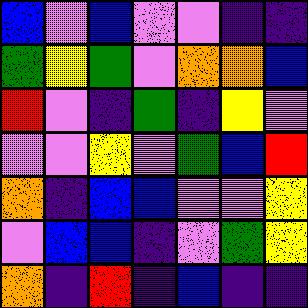[["blue", "violet", "blue", "violet", "violet", "indigo", "indigo"], ["green", "yellow", "green", "violet", "orange", "orange", "blue"], ["red", "violet", "indigo", "green", "indigo", "yellow", "violet"], ["violet", "violet", "yellow", "violet", "green", "blue", "red"], ["orange", "indigo", "blue", "blue", "violet", "violet", "yellow"], ["violet", "blue", "blue", "indigo", "violet", "green", "yellow"], ["orange", "indigo", "red", "indigo", "blue", "indigo", "indigo"]]